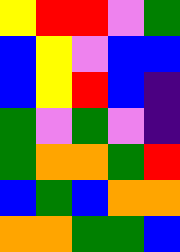[["yellow", "red", "red", "violet", "green"], ["blue", "yellow", "violet", "blue", "blue"], ["blue", "yellow", "red", "blue", "indigo"], ["green", "violet", "green", "violet", "indigo"], ["green", "orange", "orange", "green", "red"], ["blue", "green", "blue", "orange", "orange"], ["orange", "orange", "green", "green", "blue"]]